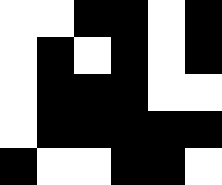[["white", "white", "black", "black", "white", "black"], ["white", "black", "white", "black", "white", "black"], ["white", "black", "black", "black", "white", "white"], ["white", "black", "black", "black", "black", "black"], ["black", "white", "white", "black", "black", "white"]]